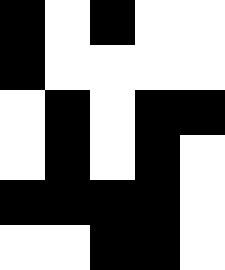[["black", "white", "black", "white", "white"], ["black", "white", "white", "white", "white"], ["white", "black", "white", "black", "black"], ["white", "black", "white", "black", "white"], ["black", "black", "black", "black", "white"], ["white", "white", "black", "black", "white"]]